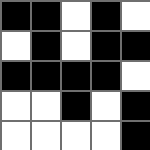[["black", "black", "white", "black", "white"], ["white", "black", "white", "black", "black"], ["black", "black", "black", "black", "white"], ["white", "white", "black", "white", "black"], ["white", "white", "white", "white", "black"]]